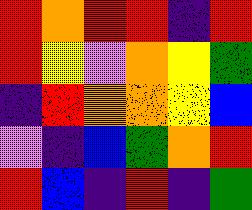[["red", "orange", "red", "red", "indigo", "red"], ["red", "yellow", "violet", "orange", "yellow", "green"], ["indigo", "red", "orange", "orange", "yellow", "blue"], ["violet", "indigo", "blue", "green", "orange", "red"], ["red", "blue", "indigo", "red", "indigo", "green"]]